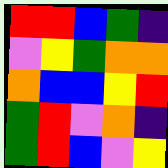[["red", "red", "blue", "green", "indigo"], ["violet", "yellow", "green", "orange", "orange"], ["orange", "blue", "blue", "yellow", "red"], ["green", "red", "violet", "orange", "indigo"], ["green", "red", "blue", "violet", "yellow"]]